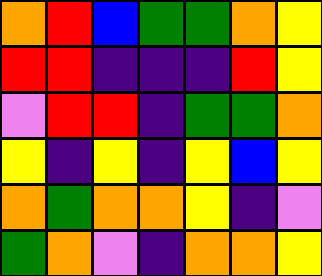[["orange", "red", "blue", "green", "green", "orange", "yellow"], ["red", "red", "indigo", "indigo", "indigo", "red", "yellow"], ["violet", "red", "red", "indigo", "green", "green", "orange"], ["yellow", "indigo", "yellow", "indigo", "yellow", "blue", "yellow"], ["orange", "green", "orange", "orange", "yellow", "indigo", "violet"], ["green", "orange", "violet", "indigo", "orange", "orange", "yellow"]]